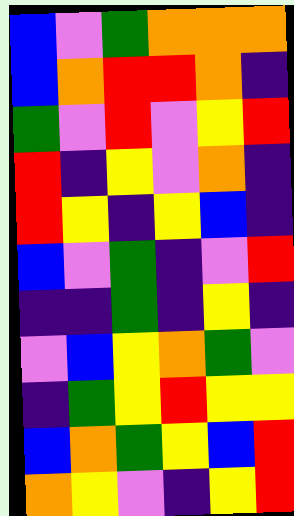[["blue", "violet", "green", "orange", "orange", "orange"], ["blue", "orange", "red", "red", "orange", "indigo"], ["green", "violet", "red", "violet", "yellow", "red"], ["red", "indigo", "yellow", "violet", "orange", "indigo"], ["red", "yellow", "indigo", "yellow", "blue", "indigo"], ["blue", "violet", "green", "indigo", "violet", "red"], ["indigo", "indigo", "green", "indigo", "yellow", "indigo"], ["violet", "blue", "yellow", "orange", "green", "violet"], ["indigo", "green", "yellow", "red", "yellow", "yellow"], ["blue", "orange", "green", "yellow", "blue", "red"], ["orange", "yellow", "violet", "indigo", "yellow", "red"]]